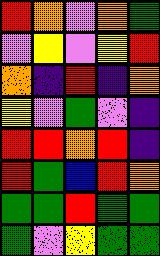[["red", "orange", "violet", "orange", "green"], ["violet", "yellow", "violet", "yellow", "red"], ["orange", "indigo", "red", "indigo", "orange"], ["yellow", "violet", "green", "violet", "indigo"], ["red", "red", "orange", "red", "indigo"], ["red", "green", "blue", "red", "orange"], ["green", "green", "red", "green", "green"], ["green", "violet", "yellow", "green", "green"]]